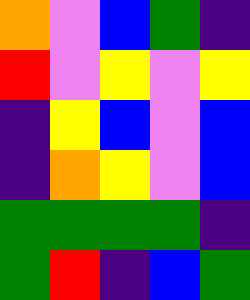[["orange", "violet", "blue", "green", "indigo"], ["red", "violet", "yellow", "violet", "yellow"], ["indigo", "yellow", "blue", "violet", "blue"], ["indigo", "orange", "yellow", "violet", "blue"], ["green", "green", "green", "green", "indigo"], ["green", "red", "indigo", "blue", "green"]]